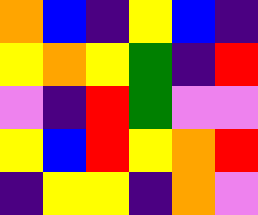[["orange", "blue", "indigo", "yellow", "blue", "indigo"], ["yellow", "orange", "yellow", "green", "indigo", "red"], ["violet", "indigo", "red", "green", "violet", "violet"], ["yellow", "blue", "red", "yellow", "orange", "red"], ["indigo", "yellow", "yellow", "indigo", "orange", "violet"]]